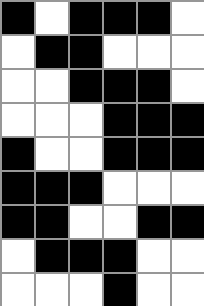[["black", "white", "black", "black", "black", "white"], ["white", "black", "black", "white", "white", "white"], ["white", "white", "black", "black", "black", "white"], ["white", "white", "white", "black", "black", "black"], ["black", "white", "white", "black", "black", "black"], ["black", "black", "black", "white", "white", "white"], ["black", "black", "white", "white", "black", "black"], ["white", "black", "black", "black", "white", "white"], ["white", "white", "white", "black", "white", "white"]]